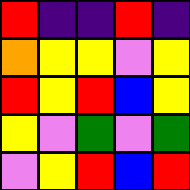[["red", "indigo", "indigo", "red", "indigo"], ["orange", "yellow", "yellow", "violet", "yellow"], ["red", "yellow", "red", "blue", "yellow"], ["yellow", "violet", "green", "violet", "green"], ["violet", "yellow", "red", "blue", "red"]]